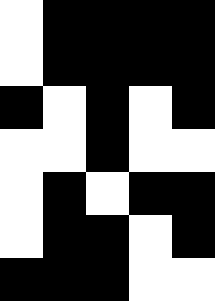[["white", "black", "black", "black", "black"], ["white", "black", "black", "black", "black"], ["black", "white", "black", "white", "black"], ["white", "white", "black", "white", "white"], ["white", "black", "white", "black", "black"], ["white", "black", "black", "white", "black"], ["black", "black", "black", "white", "white"]]